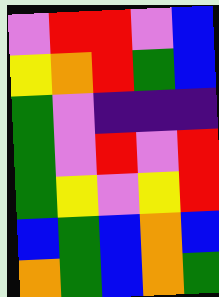[["violet", "red", "red", "violet", "blue"], ["yellow", "orange", "red", "green", "blue"], ["green", "violet", "indigo", "indigo", "indigo"], ["green", "violet", "red", "violet", "red"], ["green", "yellow", "violet", "yellow", "red"], ["blue", "green", "blue", "orange", "blue"], ["orange", "green", "blue", "orange", "green"]]